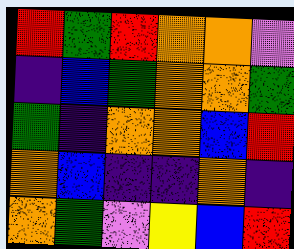[["red", "green", "red", "orange", "orange", "violet"], ["indigo", "blue", "green", "orange", "orange", "green"], ["green", "indigo", "orange", "orange", "blue", "red"], ["orange", "blue", "indigo", "indigo", "orange", "indigo"], ["orange", "green", "violet", "yellow", "blue", "red"]]